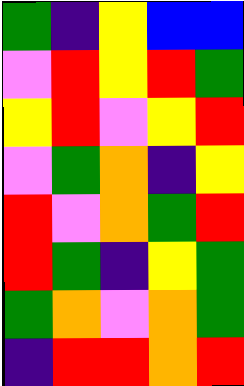[["green", "indigo", "yellow", "blue", "blue"], ["violet", "red", "yellow", "red", "green"], ["yellow", "red", "violet", "yellow", "red"], ["violet", "green", "orange", "indigo", "yellow"], ["red", "violet", "orange", "green", "red"], ["red", "green", "indigo", "yellow", "green"], ["green", "orange", "violet", "orange", "green"], ["indigo", "red", "red", "orange", "red"]]